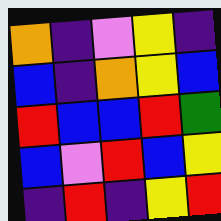[["orange", "indigo", "violet", "yellow", "indigo"], ["blue", "indigo", "orange", "yellow", "blue"], ["red", "blue", "blue", "red", "green"], ["blue", "violet", "red", "blue", "yellow"], ["indigo", "red", "indigo", "yellow", "red"]]